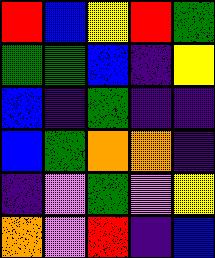[["red", "blue", "yellow", "red", "green"], ["green", "green", "blue", "indigo", "yellow"], ["blue", "indigo", "green", "indigo", "indigo"], ["blue", "green", "orange", "orange", "indigo"], ["indigo", "violet", "green", "violet", "yellow"], ["orange", "violet", "red", "indigo", "blue"]]